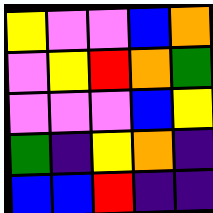[["yellow", "violet", "violet", "blue", "orange"], ["violet", "yellow", "red", "orange", "green"], ["violet", "violet", "violet", "blue", "yellow"], ["green", "indigo", "yellow", "orange", "indigo"], ["blue", "blue", "red", "indigo", "indigo"]]